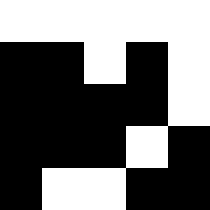[["white", "white", "white", "white", "white"], ["black", "black", "white", "black", "white"], ["black", "black", "black", "black", "white"], ["black", "black", "black", "white", "black"], ["black", "white", "white", "black", "black"]]